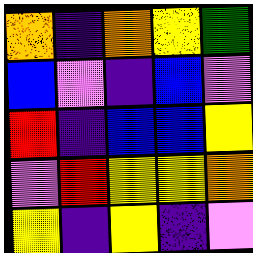[["orange", "indigo", "orange", "yellow", "green"], ["blue", "violet", "indigo", "blue", "violet"], ["red", "indigo", "blue", "blue", "yellow"], ["violet", "red", "yellow", "yellow", "orange"], ["yellow", "indigo", "yellow", "indigo", "violet"]]